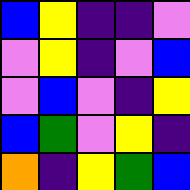[["blue", "yellow", "indigo", "indigo", "violet"], ["violet", "yellow", "indigo", "violet", "blue"], ["violet", "blue", "violet", "indigo", "yellow"], ["blue", "green", "violet", "yellow", "indigo"], ["orange", "indigo", "yellow", "green", "blue"]]